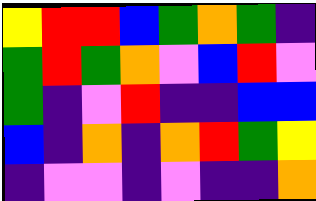[["yellow", "red", "red", "blue", "green", "orange", "green", "indigo"], ["green", "red", "green", "orange", "violet", "blue", "red", "violet"], ["green", "indigo", "violet", "red", "indigo", "indigo", "blue", "blue"], ["blue", "indigo", "orange", "indigo", "orange", "red", "green", "yellow"], ["indigo", "violet", "violet", "indigo", "violet", "indigo", "indigo", "orange"]]